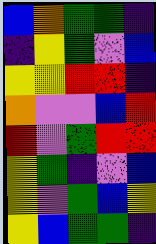[["blue", "orange", "green", "green", "indigo"], ["indigo", "yellow", "green", "violet", "blue"], ["yellow", "yellow", "red", "red", "indigo"], ["orange", "violet", "violet", "blue", "red"], ["red", "violet", "green", "red", "red"], ["yellow", "green", "indigo", "violet", "blue"], ["yellow", "violet", "green", "blue", "yellow"], ["yellow", "blue", "green", "green", "indigo"]]